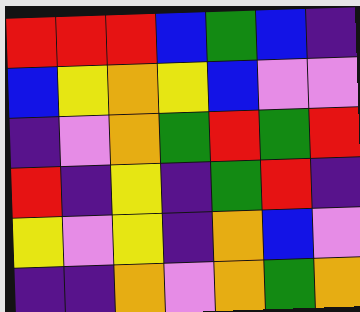[["red", "red", "red", "blue", "green", "blue", "indigo"], ["blue", "yellow", "orange", "yellow", "blue", "violet", "violet"], ["indigo", "violet", "orange", "green", "red", "green", "red"], ["red", "indigo", "yellow", "indigo", "green", "red", "indigo"], ["yellow", "violet", "yellow", "indigo", "orange", "blue", "violet"], ["indigo", "indigo", "orange", "violet", "orange", "green", "orange"]]